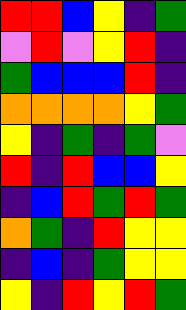[["red", "red", "blue", "yellow", "indigo", "green"], ["violet", "red", "violet", "yellow", "red", "indigo"], ["green", "blue", "blue", "blue", "red", "indigo"], ["orange", "orange", "orange", "orange", "yellow", "green"], ["yellow", "indigo", "green", "indigo", "green", "violet"], ["red", "indigo", "red", "blue", "blue", "yellow"], ["indigo", "blue", "red", "green", "red", "green"], ["orange", "green", "indigo", "red", "yellow", "yellow"], ["indigo", "blue", "indigo", "green", "yellow", "yellow"], ["yellow", "indigo", "red", "yellow", "red", "green"]]